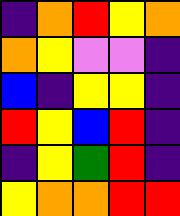[["indigo", "orange", "red", "yellow", "orange"], ["orange", "yellow", "violet", "violet", "indigo"], ["blue", "indigo", "yellow", "yellow", "indigo"], ["red", "yellow", "blue", "red", "indigo"], ["indigo", "yellow", "green", "red", "indigo"], ["yellow", "orange", "orange", "red", "red"]]